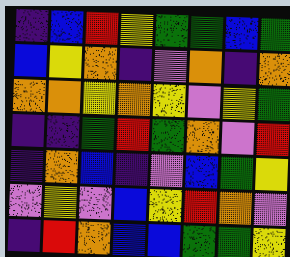[["indigo", "blue", "red", "yellow", "green", "green", "blue", "green"], ["blue", "yellow", "orange", "indigo", "violet", "orange", "indigo", "orange"], ["orange", "orange", "yellow", "orange", "yellow", "violet", "yellow", "green"], ["indigo", "indigo", "green", "red", "green", "orange", "violet", "red"], ["indigo", "orange", "blue", "indigo", "violet", "blue", "green", "yellow"], ["violet", "yellow", "violet", "blue", "yellow", "red", "orange", "violet"], ["indigo", "red", "orange", "blue", "blue", "green", "green", "yellow"]]